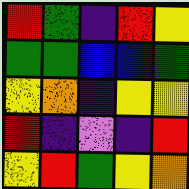[["red", "green", "indigo", "red", "yellow"], ["green", "green", "blue", "blue", "green"], ["yellow", "orange", "indigo", "yellow", "yellow"], ["red", "indigo", "violet", "indigo", "red"], ["yellow", "red", "green", "yellow", "orange"]]